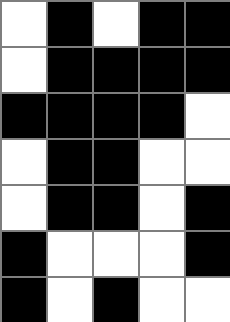[["white", "black", "white", "black", "black"], ["white", "black", "black", "black", "black"], ["black", "black", "black", "black", "white"], ["white", "black", "black", "white", "white"], ["white", "black", "black", "white", "black"], ["black", "white", "white", "white", "black"], ["black", "white", "black", "white", "white"]]